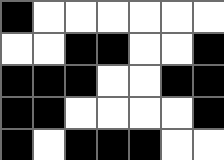[["black", "white", "white", "white", "white", "white", "white"], ["white", "white", "black", "black", "white", "white", "black"], ["black", "black", "black", "white", "white", "black", "black"], ["black", "black", "white", "white", "white", "white", "black"], ["black", "white", "black", "black", "black", "white", "white"]]